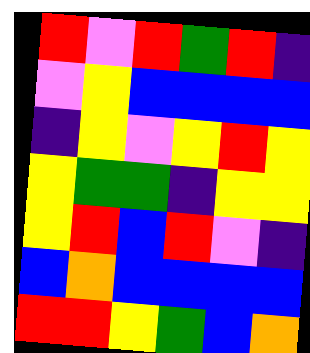[["red", "violet", "red", "green", "red", "indigo"], ["violet", "yellow", "blue", "blue", "blue", "blue"], ["indigo", "yellow", "violet", "yellow", "red", "yellow"], ["yellow", "green", "green", "indigo", "yellow", "yellow"], ["yellow", "red", "blue", "red", "violet", "indigo"], ["blue", "orange", "blue", "blue", "blue", "blue"], ["red", "red", "yellow", "green", "blue", "orange"]]